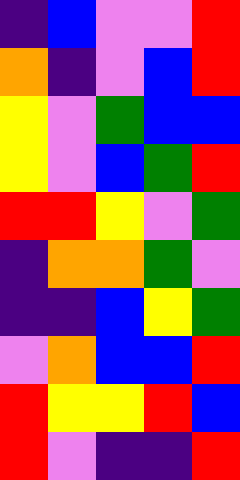[["indigo", "blue", "violet", "violet", "red"], ["orange", "indigo", "violet", "blue", "red"], ["yellow", "violet", "green", "blue", "blue"], ["yellow", "violet", "blue", "green", "red"], ["red", "red", "yellow", "violet", "green"], ["indigo", "orange", "orange", "green", "violet"], ["indigo", "indigo", "blue", "yellow", "green"], ["violet", "orange", "blue", "blue", "red"], ["red", "yellow", "yellow", "red", "blue"], ["red", "violet", "indigo", "indigo", "red"]]